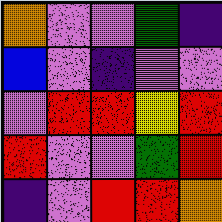[["orange", "violet", "violet", "green", "indigo"], ["blue", "violet", "indigo", "violet", "violet"], ["violet", "red", "red", "yellow", "red"], ["red", "violet", "violet", "green", "red"], ["indigo", "violet", "red", "red", "orange"]]